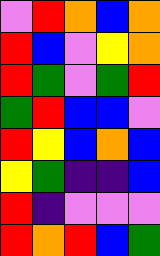[["violet", "red", "orange", "blue", "orange"], ["red", "blue", "violet", "yellow", "orange"], ["red", "green", "violet", "green", "red"], ["green", "red", "blue", "blue", "violet"], ["red", "yellow", "blue", "orange", "blue"], ["yellow", "green", "indigo", "indigo", "blue"], ["red", "indigo", "violet", "violet", "violet"], ["red", "orange", "red", "blue", "green"]]